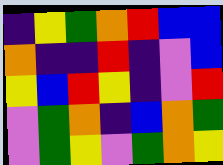[["indigo", "yellow", "green", "orange", "red", "blue", "blue"], ["orange", "indigo", "indigo", "red", "indigo", "violet", "blue"], ["yellow", "blue", "red", "yellow", "indigo", "violet", "red"], ["violet", "green", "orange", "indigo", "blue", "orange", "green"], ["violet", "green", "yellow", "violet", "green", "orange", "yellow"]]